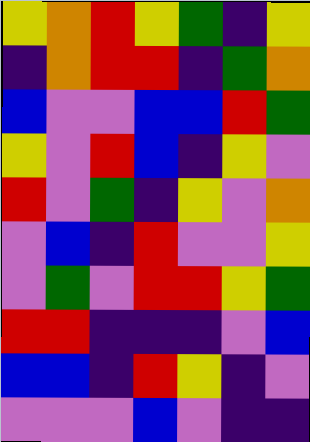[["yellow", "orange", "red", "yellow", "green", "indigo", "yellow"], ["indigo", "orange", "red", "red", "indigo", "green", "orange"], ["blue", "violet", "violet", "blue", "blue", "red", "green"], ["yellow", "violet", "red", "blue", "indigo", "yellow", "violet"], ["red", "violet", "green", "indigo", "yellow", "violet", "orange"], ["violet", "blue", "indigo", "red", "violet", "violet", "yellow"], ["violet", "green", "violet", "red", "red", "yellow", "green"], ["red", "red", "indigo", "indigo", "indigo", "violet", "blue"], ["blue", "blue", "indigo", "red", "yellow", "indigo", "violet"], ["violet", "violet", "violet", "blue", "violet", "indigo", "indigo"]]